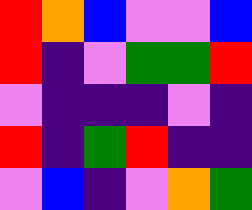[["red", "orange", "blue", "violet", "violet", "blue"], ["red", "indigo", "violet", "green", "green", "red"], ["violet", "indigo", "indigo", "indigo", "violet", "indigo"], ["red", "indigo", "green", "red", "indigo", "indigo"], ["violet", "blue", "indigo", "violet", "orange", "green"]]